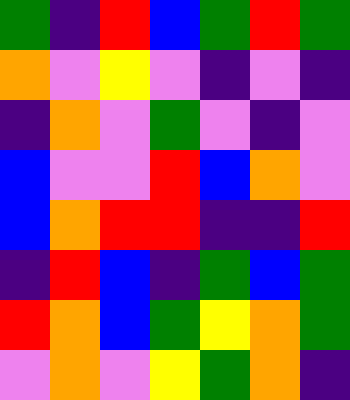[["green", "indigo", "red", "blue", "green", "red", "green"], ["orange", "violet", "yellow", "violet", "indigo", "violet", "indigo"], ["indigo", "orange", "violet", "green", "violet", "indigo", "violet"], ["blue", "violet", "violet", "red", "blue", "orange", "violet"], ["blue", "orange", "red", "red", "indigo", "indigo", "red"], ["indigo", "red", "blue", "indigo", "green", "blue", "green"], ["red", "orange", "blue", "green", "yellow", "orange", "green"], ["violet", "orange", "violet", "yellow", "green", "orange", "indigo"]]